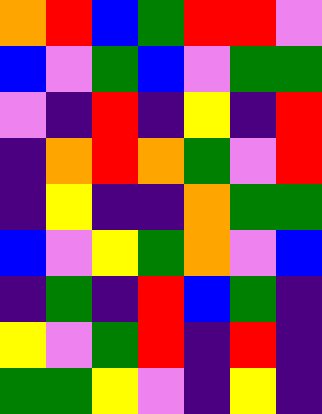[["orange", "red", "blue", "green", "red", "red", "violet"], ["blue", "violet", "green", "blue", "violet", "green", "green"], ["violet", "indigo", "red", "indigo", "yellow", "indigo", "red"], ["indigo", "orange", "red", "orange", "green", "violet", "red"], ["indigo", "yellow", "indigo", "indigo", "orange", "green", "green"], ["blue", "violet", "yellow", "green", "orange", "violet", "blue"], ["indigo", "green", "indigo", "red", "blue", "green", "indigo"], ["yellow", "violet", "green", "red", "indigo", "red", "indigo"], ["green", "green", "yellow", "violet", "indigo", "yellow", "indigo"]]